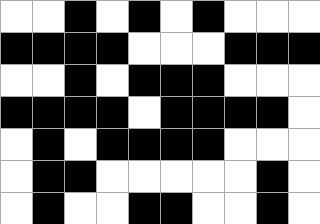[["white", "white", "black", "white", "black", "white", "black", "white", "white", "white"], ["black", "black", "black", "black", "white", "white", "white", "black", "black", "black"], ["white", "white", "black", "white", "black", "black", "black", "white", "white", "white"], ["black", "black", "black", "black", "white", "black", "black", "black", "black", "white"], ["white", "black", "white", "black", "black", "black", "black", "white", "white", "white"], ["white", "black", "black", "white", "white", "white", "white", "white", "black", "white"], ["white", "black", "white", "white", "black", "black", "white", "white", "black", "white"]]